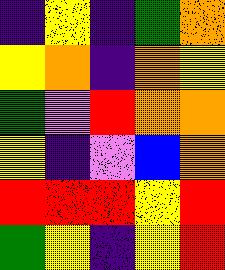[["indigo", "yellow", "indigo", "green", "orange"], ["yellow", "orange", "indigo", "orange", "yellow"], ["green", "violet", "red", "orange", "orange"], ["yellow", "indigo", "violet", "blue", "orange"], ["red", "red", "red", "yellow", "red"], ["green", "yellow", "indigo", "yellow", "red"]]